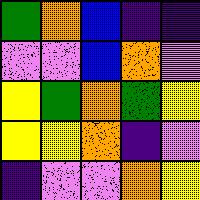[["green", "orange", "blue", "indigo", "indigo"], ["violet", "violet", "blue", "orange", "violet"], ["yellow", "green", "orange", "green", "yellow"], ["yellow", "yellow", "orange", "indigo", "violet"], ["indigo", "violet", "violet", "orange", "yellow"]]